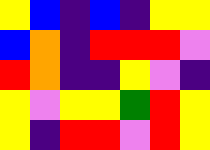[["yellow", "blue", "indigo", "blue", "indigo", "yellow", "yellow"], ["blue", "orange", "indigo", "red", "red", "red", "violet"], ["red", "orange", "indigo", "indigo", "yellow", "violet", "indigo"], ["yellow", "violet", "yellow", "yellow", "green", "red", "yellow"], ["yellow", "indigo", "red", "red", "violet", "red", "yellow"]]